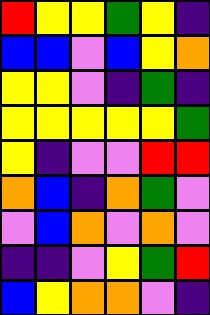[["red", "yellow", "yellow", "green", "yellow", "indigo"], ["blue", "blue", "violet", "blue", "yellow", "orange"], ["yellow", "yellow", "violet", "indigo", "green", "indigo"], ["yellow", "yellow", "yellow", "yellow", "yellow", "green"], ["yellow", "indigo", "violet", "violet", "red", "red"], ["orange", "blue", "indigo", "orange", "green", "violet"], ["violet", "blue", "orange", "violet", "orange", "violet"], ["indigo", "indigo", "violet", "yellow", "green", "red"], ["blue", "yellow", "orange", "orange", "violet", "indigo"]]